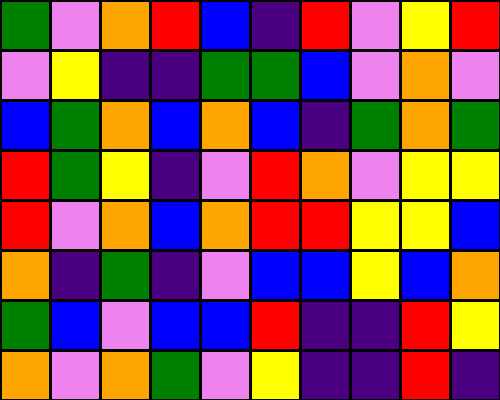[["green", "violet", "orange", "red", "blue", "indigo", "red", "violet", "yellow", "red"], ["violet", "yellow", "indigo", "indigo", "green", "green", "blue", "violet", "orange", "violet"], ["blue", "green", "orange", "blue", "orange", "blue", "indigo", "green", "orange", "green"], ["red", "green", "yellow", "indigo", "violet", "red", "orange", "violet", "yellow", "yellow"], ["red", "violet", "orange", "blue", "orange", "red", "red", "yellow", "yellow", "blue"], ["orange", "indigo", "green", "indigo", "violet", "blue", "blue", "yellow", "blue", "orange"], ["green", "blue", "violet", "blue", "blue", "red", "indigo", "indigo", "red", "yellow"], ["orange", "violet", "orange", "green", "violet", "yellow", "indigo", "indigo", "red", "indigo"]]